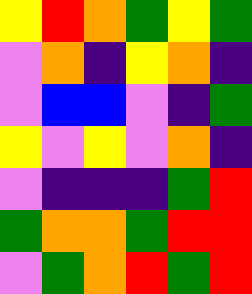[["yellow", "red", "orange", "green", "yellow", "green"], ["violet", "orange", "indigo", "yellow", "orange", "indigo"], ["violet", "blue", "blue", "violet", "indigo", "green"], ["yellow", "violet", "yellow", "violet", "orange", "indigo"], ["violet", "indigo", "indigo", "indigo", "green", "red"], ["green", "orange", "orange", "green", "red", "red"], ["violet", "green", "orange", "red", "green", "red"]]